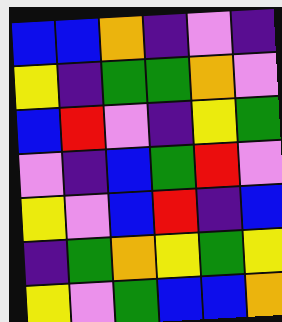[["blue", "blue", "orange", "indigo", "violet", "indigo"], ["yellow", "indigo", "green", "green", "orange", "violet"], ["blue", "red", "violet", "indigo", "yellow", "green"], ["violet", "indigo", "blue", "green", "red", "violet"], ["yellow", "violet", "blue", "red", "indigo", "blue"], ["indigo", "green", "orange", "yellow", "green", "yellow"], ["yellow", "violet", "green", "blue", "blue", "orange"]]